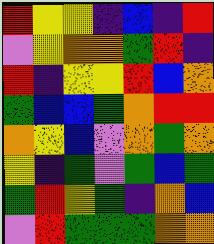[["red", "yellow", "yellow", "indigo", "blue", "indigo", "red"], ["violet", "yellow", "orange", "orange", "green", "red", "indigo"], ["red", "indigo", "yellow", "yellow", "red", "blue", "orange"], ["green", "blue", "blue", "green", "orange", "red", "red"], ["orange", "yellow", "blue", "violet", "orange", "green", "orange"], ["yellow", "indigo", "green", "violet", "green", "blue", "green"], ["green", "red", "yellow", "green", "indigo", "orange", "blue"], ["violet", "red", "green", "green", "green", "orange", "orange"]]